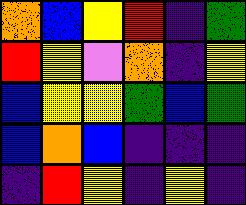[["orange", "blue", "yellow", "red", "indigo", "green"], ["red", "yellow", "violet", "orange", "indigo", "yellow"], ["blue", "yellow", "yellow", "green", "blue", "green"], ["blue", "orange", "blue", "indigo", "indigo", "indigo"], ["indigo", "red", "yellow", "indigo", "yellow", "indigo"]]